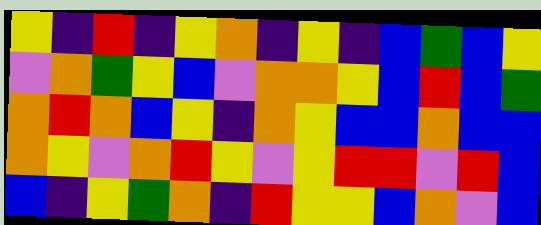[["yellow", "indigo", "red", "indigo", "yellow", "orange", "indigo", "yellow", "indigo", "blue", "green", "blue", "yellow"], ["violet", "orange", "green", "yellow", "blue", "violet", "orange", "orange", "yellow", "blue", "red", "blue", "green"], ["orange", "red", "orange", "blue", "yellow", "indigo", "orange", "yellow", "blue", "blue", "orange", "blue", "blue"], ["orange", "yellow", "violet", "orange", "red", "yellow", "violet", "yellow", "red", "red", "violet", "red", "blue"], ["blue", "indigo", "yellow", "green", "orange", "indigo", "red", "yellow", "yellow", "blue", "orange", "violet", "blue"]]